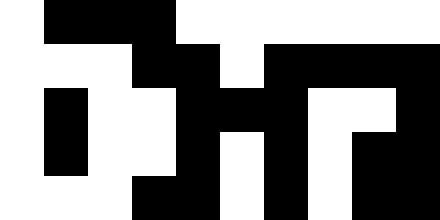[["white", "black", "black", "black", "white", "white", "white", "white", "white", "white"], ["white", "white", "white", "black", "black", "white", "black", "black", "black", "black"], ["white", "black", "white", "white", "black", "black", "black", "white", "white", "black"], ["white", "black", "white", "white", "black", "white", "black", "white", "black", "black"], ["white", "white", "white", "black", "black", "white", "black", "white", "black", "black"]]